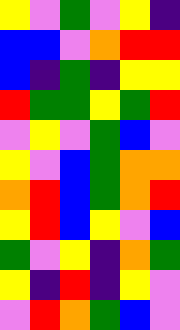[["yellow", "violet", "green", "violet", "yellow", "indigo"], ["blue", "blue", "violet", "orange", "red", "red"], ["blue", "indigo", "green", "indigo", "yellow", "yellow"], ["red", "green", "green", "yellow", "green", "red"], ["violet", "yellow", "violet", "green", "blue", "violet"], ["yellow", "violet", "blue", "green", "orange", "orange"], ["orange", "red", "blue", "green", "orange", "red"], ["yellow", "red", "blue", "yellow", "violet", "blue"], ["green", "violet", "yellow", "indigo", "orange", "green"], ["yellow", "indigo", "red", "indigo", "yellow", "violet"], ["violet", "red", "orange", "green", "blue", "violet"]]